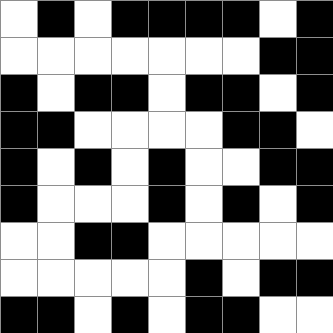[["white", "black", "white", "black", "black", "black", "black", "white", "black"], ["white", "white", "white", "white", "white", "white", "white", "black", "black"], ["black", "white", "black", "black", "white", "black", "black", "white", "black"], ["black", "black", "white", "white", "white", "white", "black", "black", "white"], ["black", "white", "black", "white", "black", "white", "white", "black", "black"], ["black", "white", "white", "white", "black", "white", "black", "white", "black"], ["white", "white", "black", "black", "white", "white", "white", "white", "white"], ["white", "white", "white", "white", "white", "black", "white", "black", "black"], ["black", "black", "white", "black", "white", "black", "black", "white", "white"]]